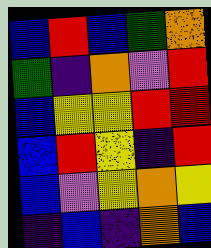[["blue", "red", "blue", "green", "orange"], ["green", "indigo", "orange", "violet", "red"], ["blue", "yellow", "yellow", "red", "red"], ["blue", "red", "yellow", "indigo", "red"], ["blue", "violet", "yellow", "orange", "yellow"], ["indigo", "blue", "indigo", "orange", "blue"]]